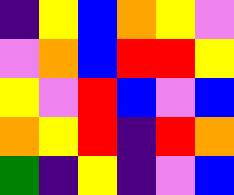[["indigo", "yellow", "blue", "orange", "yellow", "violet"], ["violet", "orange", "blue", "red", "red", "yellow"], ["yellow", "violet", "red", "blue", "violet", "blue"], ["orange", "yellow", "red", "indigo", "red", "orange"], ["green", "indigo", "yellow", "indigo", "violet", "blue"]]